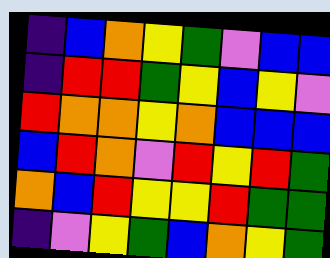[["indigo", "blue", "orange", "yellow", "green", "violet", "blue", "blue"], ["indigo", "red", "red", "green", "yellow", "blue", "yellow", "violet"], ["red", "orange", "orange", "yellow", "orange", "blue", "blue", "blue"], ["blue", "red", "orange", "violet", "red", "yellow", "red", "green"], ["orange", "blue", "red", "yellow", "yellow", "red", "green", "green"], ["indigo", "violet", "yellow", "green", "blue", "orange", "yellow", "green"]]